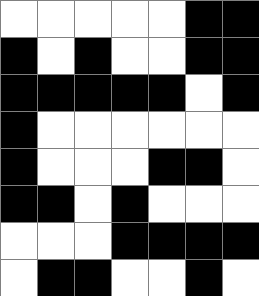[["white", "white", "white", "white", "white", "black", "black"], ["black", "white", "black", "white", "white", "black", "black"], ["black", "black", "black", "black", "black", "white", "black"], ["black", "white", "white", "white", "white", "white", "white"], ["black", "white", "white", "white", "black", "black", "white"], ["black", "black", "white", "black", "white", "white", "white"], ["white", "white", "white", "black", "black", "black", "black"], ["white", "black", "black", "white", "white", "black", "white"]]